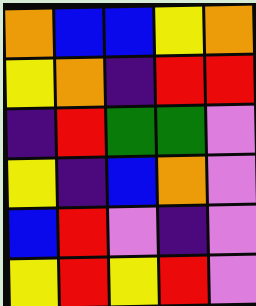[["orange", "blue", "blue", "yellow", "orange"], ["yellow", "orange", "indigo", "red", "red"], ["indigo", "red", "green", "green", "violet"], ["yellow", "indigo", "blue", "orange", "violet"], ["blue", "red", "violet", "indigo", "violet"], ["yellow", "red", "yellow", "red", "violet"]]